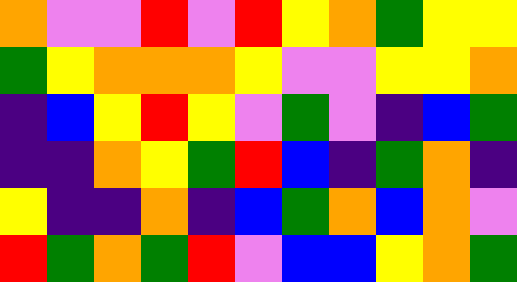[["orange", "violet", "violet", "red", "violet", "red", "yellow", "orange", "green", "yellow", "yellow"], ["green", "yellow", "orange", "orange", "orange", "yellow", "violet", "violet", "yellow", "yellow", "orange"], ["indigo", "blue", "yellow", "red", "yellow", "violet", "green", "violet", "indigo", "blue", "green"], ["indigo", "indigo", "orange", "yellow", "green", "red", "blue", "indigo", "green", "orange", "indigo"], ["yellow", "indigo", "indigo", "orange", "indigo", "blue", "green", "orange", "blue", "orange", "violet"], ["red", "green", "orange", "green", "red", "violet", "blue", "blue", "yellow", "orange", "green"]]